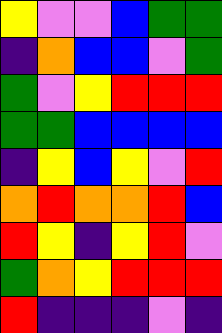[["yellow", "violet", "violet", "blue", "green", "green"], ["indigo", "orange", "blue", "blue", "violet", "green"], ["green", "violet", "yellow", "red", "red", "red"], ["green", "green", "blue", "blue", "blue", "blue"], ["indigo", "yellow", "blue", "yellow", "violet", "red"], ["orange", "red", "orange", "orange", "red", "blue"], ["red", "yellow", "indigo", "yellow", "red", "violet"], ["green", "orange", "yellow", "red", "red", "red"], ["red", "indigo", "indigo", "indigo", "violet", "indigo"]]